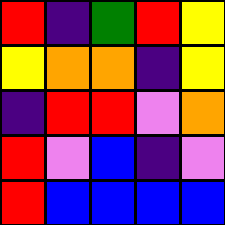[["red", "indigo", "green", "red", "yellow"], ["yellow", "orange", "orange", "indigo", "yellow"], ["indigo", "red", "red", "violet", "orange"], ["red", "violet", "blue", "indigo", "violet"], ["red", "blue", "blue", "blue", "blue"]]